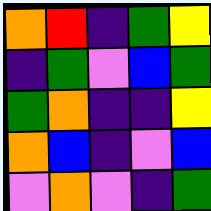[["orange", "red", "indigo", "green", "yellow"], ["indigo", "green", "violet", "blue", "green"], ["green", "orange", "indigo", "indigo", "yellow"], ["orange", "blue", "indigo", "violet", "blue"], ["violet", "orange", "violet", "indigo", "green"]]